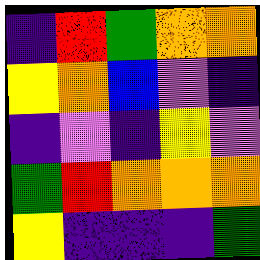[["indigo", "red", "green", "orange", "orange"], ["yellow", "orange", "blue", "violet", "indigo"], ["indigo", "violet", "indigo", "yellow", "violet"], ["green", "red", "orange", "orange", "orange"], ["yellow", "indigo", "indigo", "indigo", "green"]]